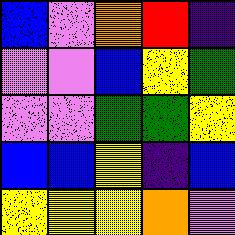[["blue", "violet", "orange", "red", "indigo"], ["violet", "violet", "blue", "yellow", "green"], ["violet", "violet", "green", "green", "yellow"], ["blue", "blue", "yellow", "indigo", "blue"], ["yellow", "yellow", "yellow", "orange", "violet"]]